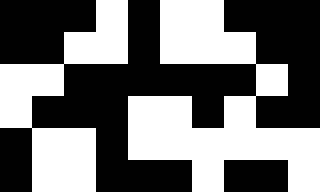[["black", "black", "black", "white", "black", "white", "white", "black", "black", "black"], ["black", "black", "white", "white", "black", "white", "white", "white", "black", "black"], ["white", "white", "black", "black", "black", "black", "black", "black", "white", "black"], ["white", "black", "black", "black", "white", "white", "black", "white", "black", "black"], ["black", "white", "white", "black", "white", "white", "white", "white", "white", "white"], ["black", "white", "white", "black", "black", "black", "white", "black", "black", "white"]]